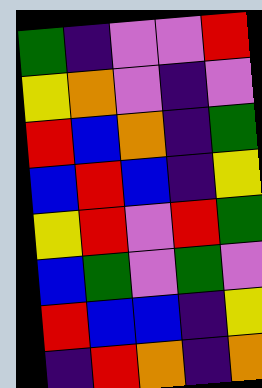[["green", "indigo", "violet", "violet", "red"], ["yellow", "orange", "violet", "indigo", "violet"], ["red", "blue", "orange", "indigo", "green"], ["blue", "red", "blue", "indigo", "yellow"], ["yellow", "red", "violet", "red", "green"], ["blue", "green", "violet", "green", "violet"], ["red", "blue", "blue", "indigo", "yellow"], ["indigo", "red", "orange", "indigo", "orange"]]